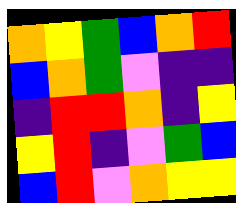[["orange", "yellow", "green", "blue", "orange", "red"], ["blue", "orange", "green", "violet", "indigo", "indigo"], ["indigo", "red", "red", "orange", "indigo", "yellow"], ["yellow", "red", "indigo", "violet", "green", "blue"], ["blue", "red", "violet", "orange", "yellow", "yellow"]]